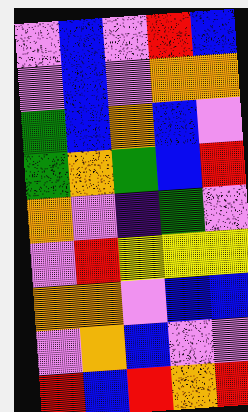[["violet", "blue", "violet", "red", "blue"], ["violet", "blue", "violet", "orange", "orange"], ["green", "blue", "orange", "blue", "violet"], ["green", "orange", "green", "blue", "red"], ["orange", "violet", "indigo", "green", "violet"], ["violet", "red", "yellow", "yellow", "yellow"], ["orange", "orange", "violet", "blue", "blue"], ["violet", "orange", "blue", "violet", "violet"], ["red", "blue", "red", "orange", "red"]]